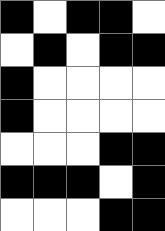[["black", "white", "black", "black", "white"], ["white", "black", "white", "black", "black"], ["black", "white", "white", "white", "white"], ["black", "white", "white", "white", "white"], ["white", "white", "white", "black", "black"], ["black", "black", "black", "white", "black"], ["white", "white", "white", "black", "black"]]